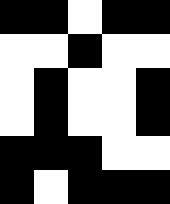[["black", "black", "white", "black", "black"], ["white", "white", "black", "white", "white"], ["white", "black", "white", "white", "black"], ["white", "black", "white", "white", "black"], ["black", "black", "black", "white", "white"], ["black", "white", "black", "black", "black"]]